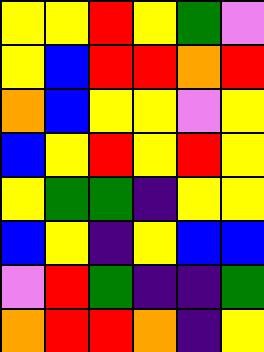[["yellow", "yellow", "red", "yellow", "green", "violet"], ["yellow", "blue", "red", "red", "orange", "red"], ["orange", "blue", "yellow", "yellow", "violet", "yellow"], ["blue", "yellow", "red", "yellow", "red", "yellow"], ["yellow", "green", "green", "indigo", "yellow", "yellow"], ["blue", "yellow", "indigo", "yellow", "blue", "blue"], ["violet", "red", "green", "indigo", "indigo", "green"], ["orange", "red", "red", "orange", "indigo", "yellow"]]